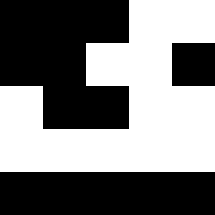[["black", "black", "black", "white", "white"], ["black", "black", "white", "white", "black"], ["white", "black", "black", "white", "white"], ["white", "white", "white", "white", "white"], ["black", "black", "black", "black", "black"]]